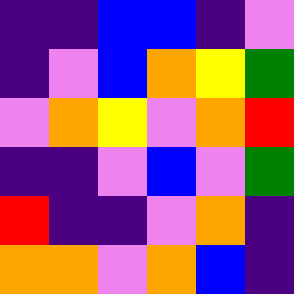[["indigo", "indigo", "blue", "blue", "indigo", "violet"], ["indigo", "violet", "blue", "orange", "yellow", "green"], ["violet", "orange", "yellow", "violet", "orange", "red"], ["indigo", "indigo", "violet", "blue", "violet", "green"], ["red", "indigo", "indigo", "violet", "orange", "indigo"], ["orange", "orange", "violet", "orange", "blue", "indigo"]]